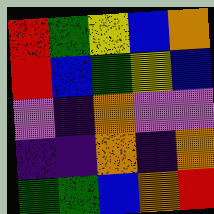[["red", "green", "yellow", "blue", "orange"], ["red", "blue", "green", "yellow", "blue"], ["violet", "indigo", "orange", "violet", "violet"], ["indigo", "indigo", "orange", "indigo", "orange"], ["green", "green", "blue", "orange", "red"]]